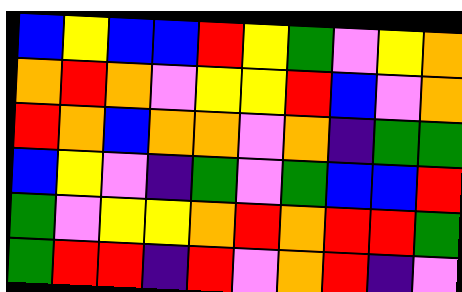[["blue", "yellow", "blue", "blue", "red", "yellow", "green", "violet", "yellow", "orange"], ["orange", "red", "orange", "violet", "yellow", "yellow", "red", "blue", "violet", "orange"], ["red", "orange", "blue", "orange", "orange", "violet", "orange", "indigo", "green", "green"], ["blue", "yellow", "violet", "indigo", "green", "violet", "green", "blue", "blue", "red"], ["green", "violet", "yellow", "yellow", "orange", "red", "orange", "red", "red", "green"], ["green", "red", "red", "indigo", "red", "violet", "orange", "red", "indigo", "violet"]]